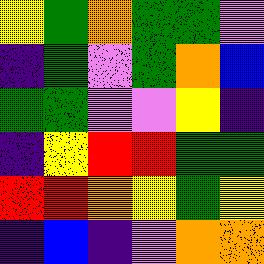[["yellow", "green", "orange", "green", "green", "violet"], ["indigo", "green", "violet", "green", "orange", "blue"], ["green", "green", "violet", "violet", "yellow", "indigo"], ["indigo", "yellow", "red", "red", "green", "green"], ["red", "red", "orange", "yellow", "green", "yellow"], ["indigo", "blue", "indigo", "violet", "orange", "orange"]]